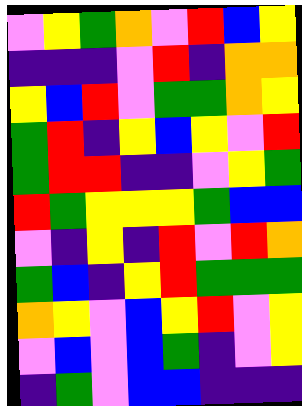[["violet", "yellow", "green", "orange", "violet", "red", "blue", "yellow"], ["indigo", "indigo", "indigo", "violet", "red", "indigo", "orange", "orange"], ["yellow", "blue", "red", "violet", "green", "green", "orange", "yellow"], ["green", "red", "indigo", "yellow", "blue", "yellow", "violet", "red"], ["green", "red", "red", "indigo", "indigo", "violet", "yellow", "green"], ["red", "green", "yellow", "yellow", "yellow", "green", "blue", "blue"], ["violet", "indigo", "yellow", "indigo", "red", "violet", "red", "orange"], ["green", "blue", "indigo", "yellow", "red", "green", "green", "green"], ["orange", "yellow", "violet", "blue", "yellow", "red", "violet", "yellow"], ["violet", "blue", "violet", "blue", "green", "indigo", "violet", "yellow"], ["indigo", "green", "violet", "blue", "blue", "indigo", "indigo", "indigo"]]